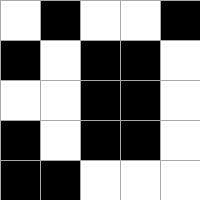[["white", "black", "white", "white", "black"], ["black", "white", "black", "black", "white"], ["white", "white", "black", "black", "white"], ["black", "white", "black", "black", "white"], ["black", "black", "white", "white", "white"]]